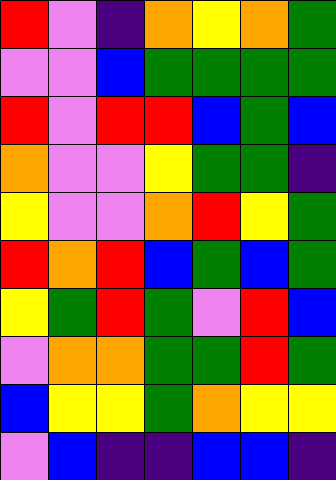[["red", "violet", "indigo", "orange", "yellow", "orange", "green"], ["violet", "violet", "blue", "green", "green", "green", "green"], ["red", "violet", "red", "red", "blue", "green", "blue"], ["orange", "violet", "violet", "yellow", "green", "green", "indigo"], ["yellow", "violet", "violet", "orange", "red", "yellow", "green"], ["red", "orange", "red", "blue", "green", "blue", "green"], ["yellow", "green", "red", "green", "violet", "red", "blue"], ["violet", "orange", "orange", "green", "green", "red", "green"], ["blue", "yellow", "yellow", "green", "orange", "yellow", "yellow"], ["violet", "blue", "indigo", "indigo", "blue", "blue", "indigo"]]